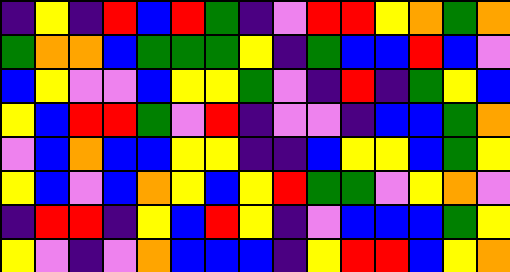[["indigo", "yellow", "indigo", "red", "blue", "red", "green", "indigo", "violet", "red", "red", "yellow", "orange", "green", "orange"], ["green", "orange", "orange", "blue", "green", "green", "green", "yellow", "indigo", "green", "blue", "blue", "red", "blue", "violet"], ["blue", "yellow", "violet", "violet", "blue", "yellow", "yellow", "green", "violet", "indigo", "red", "indigo", "green", "yellow", "blue"], ["yellow", "blue", "red", "red", "green", "violet", "red", "indigo", "violet", "violet", "indigo", "blue", "blue", "green", "orange"], ["violet", "blue", "orange", "blue", "blue", "yellow", "yellow", "indigo", "indigo", "blue", "yellow", "yellow", "blue", "green", "yellow"], ["yellow", "blue", "violet", "blue", "orange", "yellow", "blue", "yellow", "red", "green", "green", "violet", "yellow", "orange", "violet"], ["indigo", "red", "red", "indigo", "yellow", "blue", "red", "yellow", "indigo", "violet", "blue", "blue", "blue", "green", "yellow"], ["yellow", "violet", "indigo", "violet", "orange", "blue", "blue", "blue", "indigo", "yellow", "red", "red", "blue", "yellow", "orange"]]